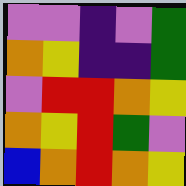[["violet", "violet", "indigo", "violet", "green"], ["orange", "yellow", "indigo", "indigo", "green"], ["violet", "red", "red", "orange", "yellow"], ["orange", "yellow", "red", "green", "violet"], ["blue", "orange", "red", "orange", "yellow"]]